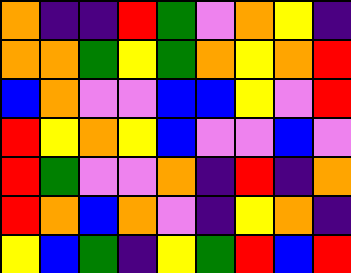[["orange", "indigo", "indigo", "red", "green", "violet", "orange", "yellow", "indigo"], ["orange", "orange", "green", "yellow", "green", "orange", "yellow", "orange", "red"], ["blue", "orange", "violet", "violet", "blue", "blue", "yellow", "violet", "red"], ["red", "yellow", "orange", "yellow", "blue", "violet", "violet", "blue", "violet"], ["red", "green", "violet", "violet", "orange", "indigo", "red", "indigo", "orange"], ["red", "orange", "blue", "orange", "violet", "indigo", "yellow", "orange", "indigo"], ["yellow", "blue", "green", "indigo", "yellow", "green", "red", "blue", "red"]]